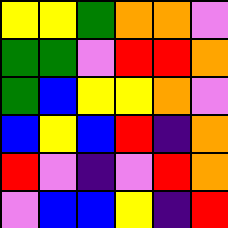[["yellow", "yellow", "green", "orange", "orange", "violet"], ["green", "green", "violet", "red", "red", "orange"], ["green", "blue", "yellow", "yellow", "orange", "violet"], ["blue", "yellow", "blue", "red", "indigo", "orange"], ["red", "violet", "indigo", "violet", "red", "orange"], ["violet", "blue", "blue", "yellow", "indigo", "red"]]